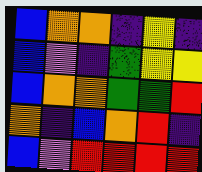[["blue", "orange", "orange", "indigo", "yellow", "indigo"], ["blue", "violet", "indigo", "green", "yellow", "yellow"], ["blue", "orange", "orange", "green", "green", "red"], ["orange", "indigo", "blue", "orange", "red", "indigo"], ["blue", "violet", "red", "red", "red", "red"]]